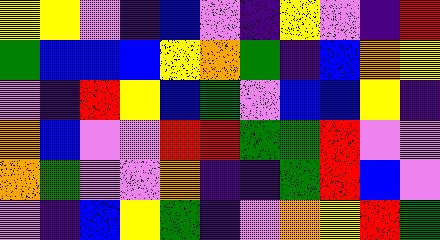[["yellow", "yellow", "violet", "indigo", "blue", "violet", "indigo", "yellow", "violet", "indigo", "red"], ["green", "blue", "blue", "blue", "yellow", "orange", "green", "indigo", "blue", "orange", "yellow"], ["violet", "indigo", "red", "yellow", "blue", "green", "violet", "blue", "blue", "yellow", "indigo"], ["orange", "blue", "violet", "violet", "red", "red", "green", "green", "red", "violet", "violet"], ["orange", "green", "violet", "violet", "orange", "indigo", "indigo", "green", "red", "blue", "violet"], ["violet", "indigo", "blue", "yellow", "green", "indigo", "violet", "orange", "yellow", "red", "green"]]